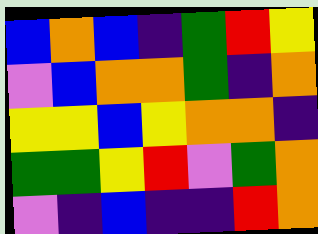[["blue", "orange", "blue", "indigo", "green", "red", "yellow"], ["violet", "blue", "orange", "orange", "green", "indigo", "orange"], ["yellow", "yellow", "blue", "yellow", "orange", "orange", "indigo"], ["green", "green", "yellow", "red", "violet", "green", "orange"], ["violet", "indigo", "blue", "indigo", "indigo", "red", "orange"]]